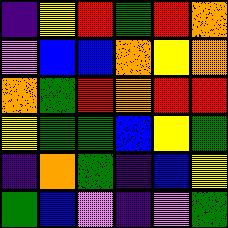[["indigo", "yellow", "red", "green", "red", "orange"], ["violet", "blue", "blue", "orange", "yellow", "orange"], ["orange", "green", "red", "orange", "red", "red"], ["yellow", "green", "green", "blue", "yellow", "green"], ["indigo", "orange", "green", "indigo", "blue", "yellow"], ["green", "blue", "violet", "indigo", "violet", "green"]]